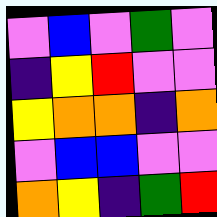[["violet", "blue", "violet", "green", "violet"], ["indigo", "yellow", "red", "violet", "violet"], ["yellow", "orange", "orange", "indigo", "orange"], ["violet", "blue", "blue", "violet", "violet"], ["orange", "yellow", "indigo", "green", "red"]]